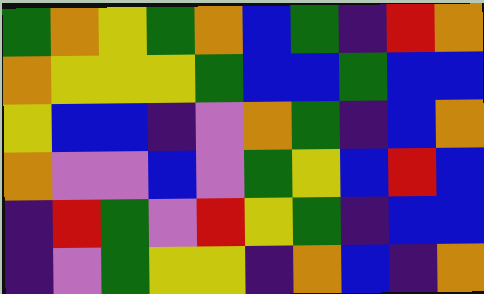[["green", "orange", "yellow", "green", "orange", "blue", "green", "indigo", "red", "orange"], ["orange", "yellow", "yellow", "yellow", "green", "blue", "blue", "green", "blue", "blue"], ["yellow", "blue", "blue", "indigo", "violet", "orange", "green", "indigo", "blue", "orange"], ["orange", "violet", "violet", "blue", "violet", "green", "yellow", "blue", "red", "blue"], ["indigo", "red", "green", "violet", "red", "yellow", "green", "indigo", "blue", "blue"], ["indigo", "violet", "green", "yellow", "yellow", "indigo", "orange", "blue", "indigo", "orange"]]